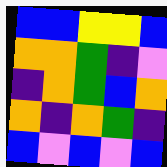[["blue", "blue", "yellow", "yellow", "blue"], ["orange", "orange", "green", "indigo", "violet"], ["indigo", "orange", "green", "blue", "orange"], ["orange", "indigo", "orange", "green", "indigo"], ["blue", "violet", "blue", "violet", "blue"]]